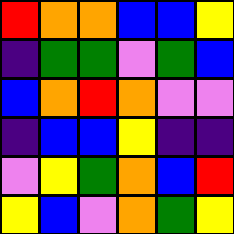[["red", "orange", "orange", "blue", "blue", "yellow"], ["indigo", "green", "green", "violet", "green", "blue"], ["blue", "orange", "red", "orange", "violet", "violet"], ["indigo", "blue", "blue", "yellow", "indigo", "indigo"], ["violet", "yellow", "green", "orange", "blue", "red"], ["yellow", "blue", "violet", "orange", "green", "yellow"]]